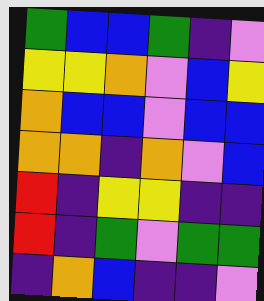[["green", "blue", "blue", "green", "indigo", "violet"], ["yellow", "yellow", "orange", "violet", "blue", "yellow"], ["orange", "blue", "blue", "violet", "blue", "blue"], ["orange", "orange", "indigo", "orange", "violet", "blue"], ["red", "indigo", "yellow", "yellow", "indigo", "indigo"], ["red", "indigo", "green", "violet", "green", "green"], ["indigo", "orange", "blue", "indigo", "indigo", "violet"]]